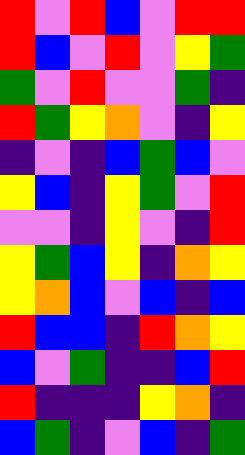[["red", "violet", "red", "blue", "violet", "red", "red"], ["red", "blue", "violet", "red", "violet", "yellow", "green"], ["green", "violet", "red", "violet", "violet", "green", "indigo"], ["red", "green", "yellow", "orange", "violet", "indigo", "yellow"], ["indigo", "violet", "indigo", "blue", "green", "blue", "violet"], ["yellow", "blue", "indigo", "yellow", "green", "violet", "red"], ["violet", "violet", "indigo", "yellow", "violet", "indigo", "red"], ["yellow", "green", "blue", "yellow", "indigo", "orange", "yellow"], ["yellow", "orange", "blue", "violet", "blue", "indigo", "blue"], ["red", "blue", "blue", "indigo", "red", "orange", "yellow"], ["blue", "violet", "green", "indigo", "indigo", "blue", "red"], ["red", "indigo", "indigo", "indigo", "yellow", "orange", "indigo"], ["blue", "green", "indigo", "violet", "blue", "indigo", "green"]]